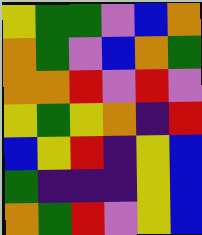[["yellow", "green", "green", "violet", "blue", "orange"], ["orange", "green", "violet", "blue", "orange", "green"], ["orange", "orange", "red", "violet", "red", "violet"], ["yellow", "green", "yellow", "orange", "indigo", "red"], ["blue", "yellow", "red", "indigo", "yellow", "blue"], ["green", "indigo", "indigo", "indigo", "yellow", "blue"], ["orange", "green", "red", "violet", "yellow", "blue"]]